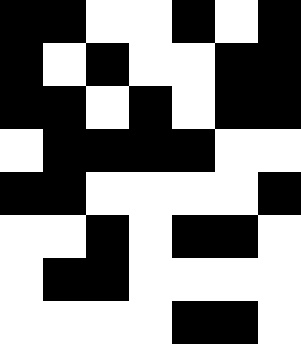[["black", "black", "white", "white", "black", "white", "black"], ["black", "white", "black", "white", "white", "black", "black"], ["black", "black", "white", "black", "white", "black", "black"], ["white", "black", "black", "black", "black", "white", "white"], ["black", "black", "white", "white", "white", "white", "black"], ["white", "white", "black", "white", "black", "black", "white"], ["white", "black", "black", "white", "white", "white", "white"], ["white", "white", "white", "white", "black", "black", "white"]]